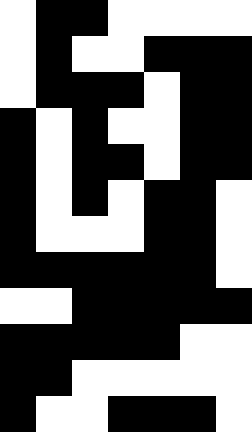[["white", "black", "black", "white", "white", "white", "white"], ["white", "black", "white", "white", "black", "black", "black"], ["white", "black", "black", "black", "white", "black", "black"], ["black", "white", "black", "white", "white", "black", "black"], ["black", "white", "black", "black", "white", "black", "black"], ["black", "white", "black", "white", "black", "black", "white"], ["black", "white", "white", "white", "black", "black", "white"], ["black", "black", "black", "black", "black", "black", "white"], ["white", "white", "black", "black", "black", "black", "black"], ["black", "black", "black", "black", "black", "white", "white"], ["black", "black", "white", "white", "white", "white", "white"], ["black", "white", "white", "black", "black", "black", "white"]]